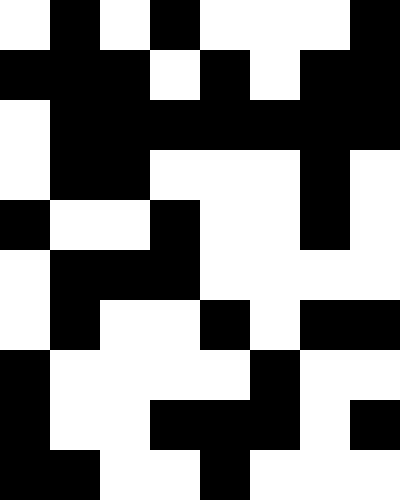[["white", "black", "white", "black", "white", "white", "white", "black"], ["black", "black", "black", "white", "black", "white", "black", "black"], ["white", "black", "black", "black", "black", "black", "black", "black"], ["white", "black", "black", "white", "white", "white", "black", "white"], ["black", "white", "white", "black", "white", "white", "black", "white"], ["white", "black", "black", "black", "white", "white", "white", "white"], ["white", "black", "white", "white", "black", "white", "black", "black"], ["black", "white", "white", "white", "white", "black", "white", "white"], ["black", "white", "white", "black", "black", "black", "white", "black"], ["black", "black", "white", "white", "black", "white", "white", "white"]]